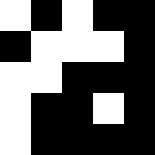[["white", "black", "white", "black", "black"], ["black", "white", "white", "white", "black"], ["white", "white", "black", "black", "black"], ["white", "black", "black", "white", "black"], ["white", "black", "black", "black", "black"]]